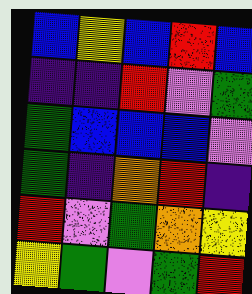[["blue", "yellow", "blue", "red", "blue"], ["indigo", "indigo", "red", "violet", "green"], ["green", "blue", "blue", "blue", "violet"], ["green", "indigo", "orange", "red", "indigo"], ["red", "violet", "green", "orange", "yellow"], ["yellow", "green", "violet", "green", "red"]]